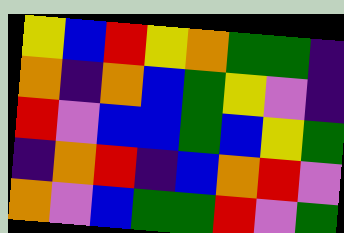[["yellow", "blue", "red", "yellow", "orange", "green", "green", "indigo"], ["orange", "indigo", "orange", "blue", "green", "yellow", "violet", "indigo"], ["red", "violet", "blue", "blue", "green", "blue", "yellow", "green"], ["indigo", "orange", "red", "indigo", "blue", "orange", "red", "violet"], ["orange", "violet", "blue", "green", "green", "red", "violet", "green"]]